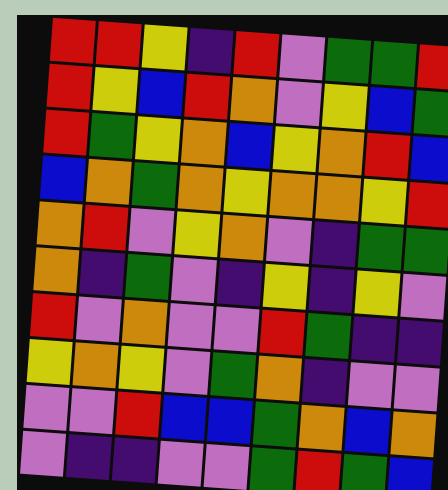[["red", "red", "yellow", "indigo", "red", "violet", "green", "green", "red"], ["red", "yellow", "blue", "red", "orange", "violet", "yellow", "blue", "green"], ["red", "green", "yellow", "orange", "blue", "yellow", "orange", "red", "blue"], ["blue", "orange", "green", "orange", "yellow", "orange", "orange", "yellow", "red"], ["orange", "red", "violet", "yellow", "orange", "violet", "indigo", "green", "green"], ["orange", "indigo", "green", "violet", "indigo", "yellow", "indigo", "yellow", "violet"], ["red", "violet", "orange", "violet", "violet", "red", "green", "indigo", "indigo"], ["yellow", "orange", "yellow", "violet", "green", "orange", "indigo", "violet", "violet"], ["violet", "violet", "red", "blue", "blue", "green", "orange", "blue", "orange"], ["violet", "indigo", "indigo", "violet", "violet", "green", "red", "green", "blue"]]